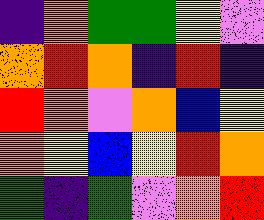[["indigo", "orange", "green", "green", "yellow", "violet"], ["orange", "red", "orange", "indigo", "red", "indigo"], ["red", "orange", "violet", "orange", "blue", "yellow"], ["orange", "yellow", "blue", "yellow", "red", "orange"], ["green", "indigo", "green", "violet", "orange", "red"]]